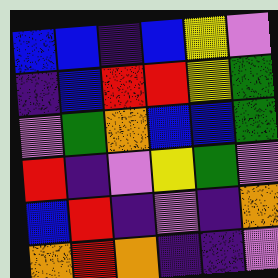[["blue", "blue", "indigo", "blue", "yellow", "violet"], ["indigo", "blue", "red", "red", "yellow", "green"], ["violet", "green", "orange", "blue", "blue", "green"], ["red", "indigo", "violet", "yellow", "green", "violet"], ["blue", "red", "indigo", "violet", "indigo", "orange"], ["orange", "red", "orange", "indigo", "indigo", "violet"]]